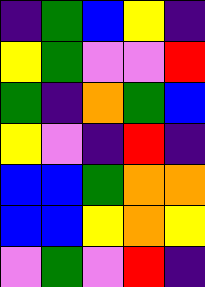[["indigo", "green", "blue", "yellow", "indigo"], ["yellow", "green", "violet", "violet", "red"], ["green", "indigo", "orange", "green", "blue"], ["yellow", "violet", "indigo", "red", "indigo"], ["blue", "blue", "green", "orange", "orange"], ["blue", "blue", "yellow", "orange", "yellow"], ["violet", "green", "violet", "red", "indigo"]]